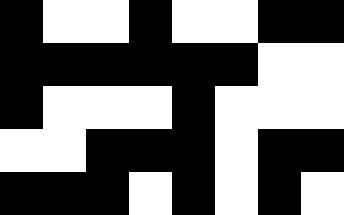[["black", "white", "white", "black", "white", "white", "black", "black"], ["black", "black", "black", "black", "black", "black", "white", "white"], ["black", "white", "white", "white", "black", "white", "white", "white"], ["white", "white", "black", "black", "black", "white", "black", "black"], ["black", "black", "black", "white", "black", "white", "black", "white"]]